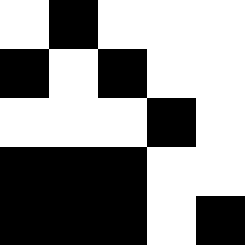[["white", "black", "white", "white", "white"], ["black", "white", "black", "white", "white"], ["white", "white", "white", "black", "white"], ["black", "black", "black", "white", "white"], ["black", "black", "black", "white", "black"]]